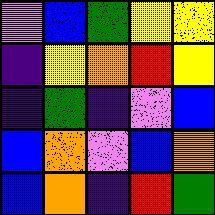[["violet", "blue", "green", "yellow", "yellow"], ["indigo", "yellow", "orange", "red", "yellow"], ["indigo", "green", "indigo", "violet", "blue"], ["blue", "orange", "violet", "blue", "orange"], ["blue", "orange", "indigo", "red", "green"]]